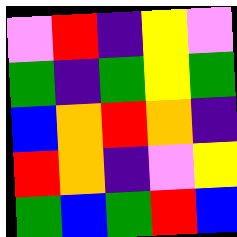[["violet", "red", "indigo", "yellow", "violet"], ["green", "indigo", "green", "yellow", "green"], ["blue", "orange", "red", "orange", "indigo"], ["red", "orange", "indigo", "violet", "yellow"], ["green", "blue", "green", "red", "blue"]]